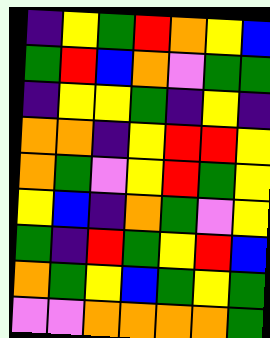[["indigo", "yellow", "green", "red", "orange", "yellow", "blue"], ["green", "red", "blue", "orange", "violet", "green", "green"], ["indigo", "yellow", "yellow", "green", "indigo", "yellow", "indigo"], ["orange", "orange", "indigo", "yellow", "red", "red", "yellow"], ["orange", "green", "violet", "yellow", "red", "green", "yellow"], ["yellow", "blue", "indigo", "orange", "green", "violet", "yellow"], ["green", "indigo", "red", "green", "yellow", "red", "blue"], ["orange", "green", "yellow", "blue", "green", "yellow", "green"], ["violet", "violet", "orange", "orange", "orange", "orange", "green"]]